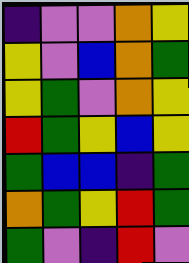[["indigo", "violet", "violet", "orange", "yellow"], ["yellow", "violet", "blue", "orange", "green"], ["yellow", "green", "violet", "orange", "yellow"], ["red", "green", "yellow", "blue", "yellow"], ["green", "blue", "blue", "indigo", "green"], ["orange", "green", "yellow", "red", "green"], ["green", "violet", "indigo", "red", "violet"]]